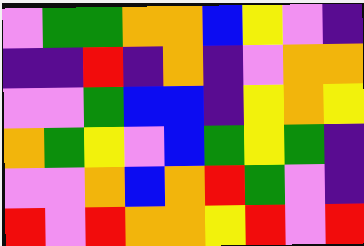[["violet", "green", "green", "orange", "orange", "blue", "yellow", "violet", "indigo"], ["indigo", "indigo", "red", "indigo", "orange", "indigo", "violet", "orange", "orange"], ["violet", "violet", "green", "blue", "blue", "indigo", "yellow", "orange", "yellow"], ["orange", "green", "yellow", "violet", "blue", "green", "yellow", "green", "indigo"], ["violet", "violet", "orange", "blue", "orange", "red", "green", "violet", "indigo"], ["red", "violet", "red", "orange", "orange", "yellow", "red", "violet", "red"]]